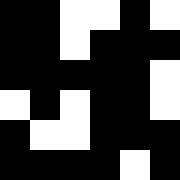[["black", "black", "white", "white", "black", "white"], ["black", "black", "white", "black", "black", "black"], ["black", "black", "black", "black", "black", "white"], ["white", "black", "white", "black", "black", "white"], ["black", "white", "white", "black", "black", "black"], ["black", "black", "black", "black", "white", "black"]]